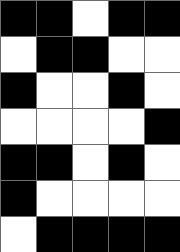[["black", "black", "white", "black", "black"], ["white", "black", "black", "white", "white"], ["black", "white", "white", "black", "white"], ["white", "white", "white", "white", "black"], ["black", "black", "white", "black", "white"], ["black", "white", "white", "white", "white"], ["white", "black", "black", "black", "black"]]